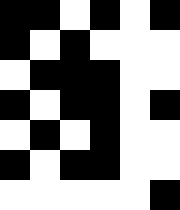[["black", "black", "white", "black", "white", "black"], ["black", "white", "black", "white", "white", "white"], ["white", "black", "black", "black", "white", "white"], ["black", "white", "black", "black", "white", "black"], ["white", "black", "white", "black", "white", "white"], ["black", "white", "black", "black", "white", "white"], ["white", "white", "white", "white", "white", "black"]]